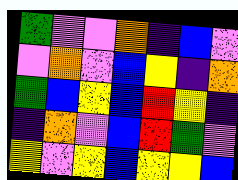[["green", "violet", "violet", "orange", "indigo", "blue", "violet"], ["violet", "orange", "violet", "blue", "yellow", "indigo", "orange"], ["green", "blue", "yellow", "blue", "red", "yellow", "indigo"], ["indigo", "orange", "violet", "blue", "red", "green", "violet"], ["yellow", "violet", "yellow", "blue", "yellow", "yellow", "blue"]]